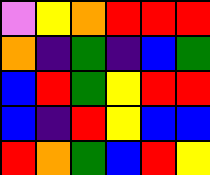[["violet", "yellow", "orange", "red", "red", "red"], ["orange", "indigo", "green", "indigo", "blue", "green"], ["blue", "red", "green", "yellow", "red", "red"], ["blue", "indigo", "red", "yellow", "blue", "blue"], ["red", "orange", "green", "blue", "red", "yellow"]]